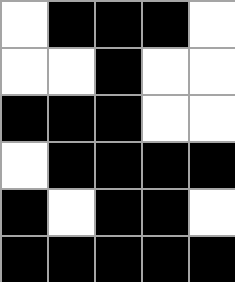[["white", "black", "black", "black", "white"], ["white", "white", "black", "white", "white"], ["black", "black", "black", "white", "white"], ["white", "black", "black", "black", "black"], ["black", "white", "black", "black", "white"], ["black", "black", "black", "black", "black"]]